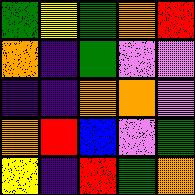[["green", "yellow", "green", "orange", "red"], ["orange", "indigo", "green", "violet", "violet"], ["indigo", "indigo", "orange", "orange", "violet"], ["orange", "red", "blue", "violet", "green"], ["yellow", "indigo", "red", "green", "orange"]]